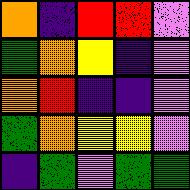[["orange", "indigo", "red", "red", "violet"], ["green", "orange", "yellow", "indigo", "violet"], ["orange", "red", "indigo", "indigo", "violet"], ["green", "orange", "yellow", "yellow", "violet"], ["indigo", "green", "violet", "green", "green"]]